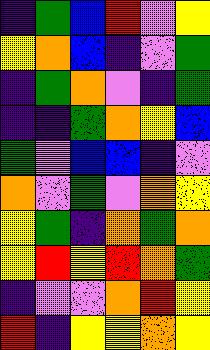[["indigo", "green", "blue", "red", "violet", "yellow"], ["yellow", "orange", "blue", "indigo", "violet", "green"], ["indigo", "green", "orange", "violet", "indigo", "green"], ["indigo", "indigo", "green", "orange", "yellow", "blue"], ["green", "violet", "blue", "blue", "indigo", "violet"], ["orange", "violet", "green", "violet", "orange", "yellow"], ["yellow", "green", "indigo", "orange", "green", "orange"], ["yellow", "red", "yellow", "red", "orange", "green"], ["indigo", "violet", "violet", "orange", "red", "yellow"], ["red", "indigo", "yellow", "yellow", "orange", "yellow"]]